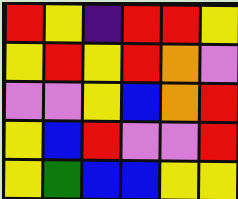[["red", "yellow", "indigo", "red", "red", "yellow"], ["yellow", "red", "yellow", "red", "orange", "violet"], ["violet", "violet", "yellow", "blue", "orange", "red"], ["yellow", "blue", "red", "violet", "violet", "red"], ["yellow", "green", "blue", "blue", "yellow", "yellow"]]